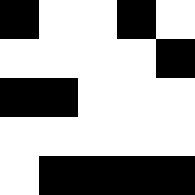[["black", "white", "white", "black", "white"], ["white", "white", "white", "white", "black"], ["black", "black", "white", "white", "white"], ["white", "white", "white", "white", "white"], ["white", "black", "black", "black", "black"]]